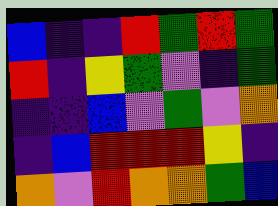[["blue", "indigo", "indigo", "red", "green", "red", "green"], ["red", "indigo", "yellow", "green", "violet", "indigo", "green"], ["indigo", "indigo", "blue", "violet", "green", "violet", "orange"], ["indigo", "blue", "red", "red", "red", "yellow", "indigo"], ["orange", "violet", "red", "orange", "orange", "green", "blue"]]